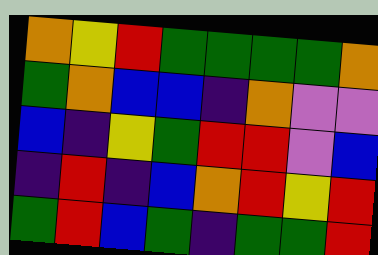[["orange", "yellow", "red", "green", "green", "green", "green", "orange"], ["green", "orange", "blue", "blue", "indigo", "orange", "violet", "violet"], ["blue", "indigo", "yellow", "green", "red", "red", "violet", "blue"], ["indigo", "red", "indigo", "blue", "orange", "red", "yellow", "red"], ["green", "red", "blue", "green", "indigo", "green", "green", "red"]]